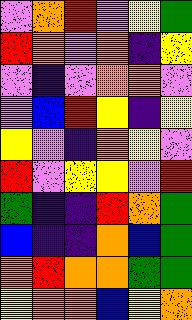[["violet", "orange", "red", "violet", "yellow", "green"], ["red", "orange", "violet", "orange", "indigo", "yellow"], ["violet", "indigo", "violet", "orange", "orange", "violet"], ["violet", "blue", "red", "yellow", "indigo", "yellow"], ["yellow", "violet", "indigo", "orange", "yellow", "violet"], ["red", "violet", "yellow", "yellow", "violet", "red"], ["green", "indigo", "indigo", "red", "orange", "green"], ["blue", "indigo", "indigo", "orange", "blue", "green"], ["orange", "red", "orange", "orange", "green", "green"], ["yellow", "orange", "orange", "blue", "yellow", "orange"]]